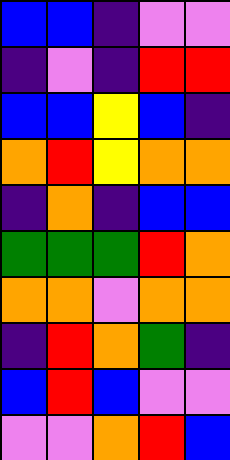[["blue", "blue", "indigo", "violet", "violet"], ["indigo", "violet", "indigo", "red", "red"], ["blue", "blue", "yellow", "blue", "indigo"], ["orange", "red", "yellow", "orange", "orange"], ["indigo", "orange", "indigo", "blue", "blue"], ["green", "green", "green", "red", "orange"], ["orange", "orange", "violet", "orange", "orange"], ["indigo", "red", "orange", "green", "indigo"], ["blue", "red", "blue", "violet", "violet"], ["violet", "violet", "orange", "red", "blue"]]